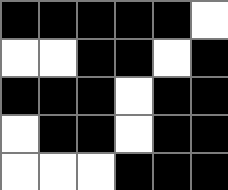[["black", "black", "black", "black", "black", "white"], ["white", "white", "black", "black", "white", "black"], ["black", "black", "black", "white", "black", "black"], ["white", "black", "black", "white", "black", "black"], ["white", "white", "white", "black", "black", "black"]]